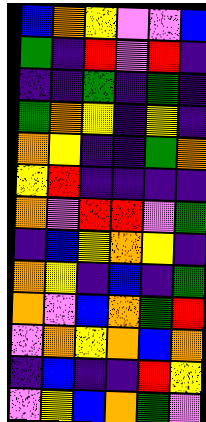[["blue", "orange", "yellow", "violet", "violet", "blue"], ["green", "indigo", "red", "violet", "red", "indigo"], ["indigo", "indigo", "green", "indigo", "green", "indigo"], ["green", "orange", "yellow", "indigo", "yellow", "indigo"], ["orange", "yellow", "indigo", "indigo", "green", "orange"], ["yellow", "red", "indigo", "indigo", "indigo", "indigo"], ["orange", "violet", "red", "red", "violet", "green"], ["indigo", "blue", "yellow", "orange", "yellow", "indigo"], ["orange", "yellow", "indigo", "blue", "indigo", "green"], ["orange", "violet", "blue", "orange", "green", "red"], ["violet", "orange", "yellow", "orange", "blue", "orange"], ["indigo", "blue", "indigo", "indigo", "red", "yellow"], ["violet", "yellow", "blue", "orange", "green", "violet"]]